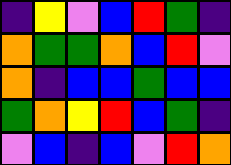[["indigo", "yellow", "violet", "blue", "red", "green", "indigo"], ["orange", "green", "green", "orange", "blue", "red", "violet"], ["orange", "indigo", "blue", "blue", "green", "blue", "blue"], ["green", "orange", "yellow", "red", "blue", "green", "indigo"], ["violet", "blue", "indigo", "blue", "violet", "red", "orange"]]